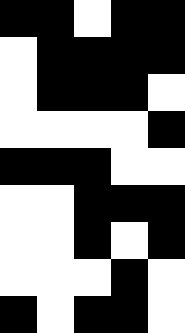[["black", "black", "white", "black", "black"], ["white", "black", "black", "black", "black"], ["white", "black", "black", "black", "white"], ["white", "white", "white", "white", "black"], ["black", "black", "black", "white", "white"], ["white", "white", "black", "black", "black"], ["white", "white", "black", "white", "black"], ["white", "white", "white", "black", "white"], ["black", "white", "black", "black", "white"]]